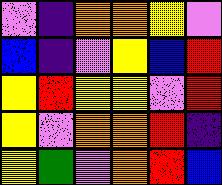[["violet", "indigo", "orange", "orange", "yellow", "violet"], ["blue", "indigo", "violet", "yellow", "blue", "red"], ["yellow", "red", "yellow", "yellow", "violet", "red"], ["yellow", "violet", "orange", "orange", "red", "indigo"], ["yellow", "green", "violet", "orange", "red", "blue"]]